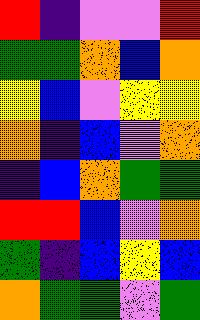[["red", "indigo", "violet", "violet", "red"], ["green", "green", "orange", "blue", "orange"], ["yellow", "blue", "violet", "yellow", "yellow"], ["orange", "indigo", "blue", "violet", "orange"], ["indigo", "blue", "orange", "green", "green"], ["red", "red", "blue", "violet", "orange"], ["green", "indigo", "blue", "yellow", "blue"], ["orange", "green", "green", "violet", "green"]]